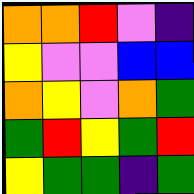[["orange", "orange", "red", "violet", "indigo"], ["yellow", "violet", "violet", "blue", "blue"], ["orange", "yellow", "violet", "orange", "green"], ["green", "red", "yellow", "green", "red"], ["yellow", "green", "green", "indigo", "green"]]